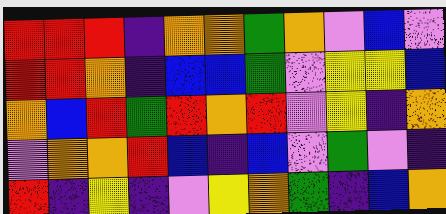[["red", "red", "red", "indigo", "orange", "orange", "green", "orange", "violet", "blue", "violet"], ["red", "red", "orange", "indigo", "blue", "blue", "green", "violet", "yellow", "yellow", "blue"], ["orange", "blue", "red", "green", "red", "orange", "red", "violet", "yellow", "indigo", "orange"], ["violet", "orange", "orange", "red", "blue", "indigo", "blue", "violet", "green", "violet", "indigo"], ["red", "indigo", "yellow", "indigo", "violet", "yellow", "orange", "green", "indigo", "blue", "orange"]]